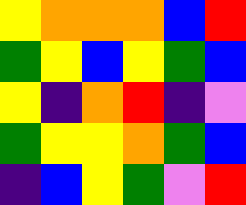[["yellow", "orange", "orange", "orange", "blue", "red"], ["green", "yellow", "blue", "yellow", "green", "blue"], ["yellow", "indigo", "orange", "red", "indigo", "violet"], ["green", "yellow", "yellow", "orange", "green", "blue"], ["indigo", "blue", "yellow", "green", "violet", "red"]]